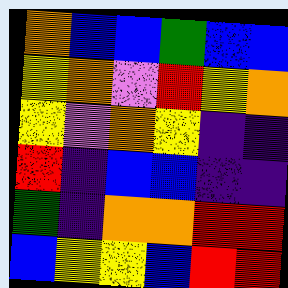[["orange", "blue", "blue", "green", "blue", "blue"], ["yellow", "orange", "violet", "red", "yellow", "orange"], ["yellow", "violet", "orange", "yellow", "indigo", "indigo"], ["red", "indigo", "blue", "blue", "indigo", "indigo"], ["green", "indigo", "orange", "orange", "red", "red"], ["blue", "yellow", "yellow", "blue", "red", "red"]]